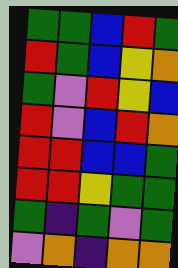[["green", "green", "blue", "red", "green"], ["red", "green", "blue", "yellow", "orange"], ["green", "violet", "red", "yellow", "blue"], ["red", "violet", "blue", "red", "orange"], ["red", "red", "blue", "blue", "green"], ["red", "red", "yellow", "green", "green"], ["green", "indigo", "green", "violet", "green"], ["violet", "orange", "indigo", "orange", "orange"]]